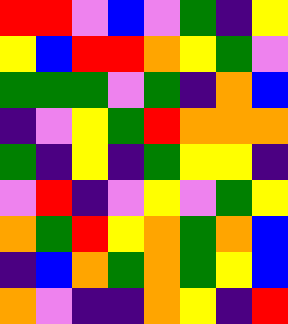[["red", "red", "violet", "blue", "violet", "green", "indigo", "yellow"], ["yellow", "blue", "red", "red", "orange", "yellow", "green", "violet"], ["green", "green", "green", "violet", "green", "indigo", "orange", "blue"], ["indigo", "violet", "yellow", "green", "red", "orange", "orange", "orange"], ["green", "indigo", "yellow", "indigo", "green", "yellow", "yellow", "indigo"], ["violet", "red", "indigo", "violet", "yellow", "violet", "green", "yellow"], ["orange", "green", "red", "yellow", "orange", "green", "orange", "blue"], ["indigo", "blue", "orange", "green", "orange", "green", "yellow", "blue"], ["orange", "violet", "indigo", "indigo", "orange", "yellow", "indigo", "red"]]